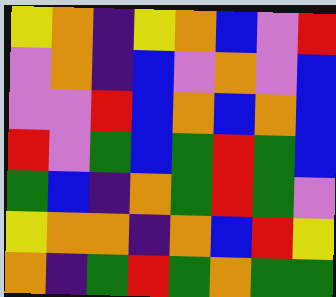[["yellow", "orange", "indigo", "yellow", "orange", "blue", "violet", "red"], ["violet", "orange", "indigo", "blue", "violet", "orange", "violet", "blue"], ["violet", "violet", "red", "blue", "orange", "blue", "orange", "blue"], ["red", "violet", "green", "blue", "green", "red", "green", "blue"], ["green", "blue", "indigo", "orange", "green", "red", "green", "violet"], ["yellow", "orange", "orange", "indigo", "orange", "blue", "red", "yellow"], ["orange", "indigo", "green", "red", "green", "orange", "green", "green"]]